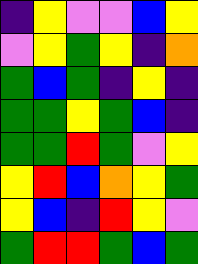[["indigo", "yellow", "violet", "violet", "blue", "yellow"], ["violet", "yellow", "green", "yellow", "indigo", "orange"], ["green", "blue", "green", "indigo", "yellow", "indigo"], ["green", "green", "yellow", "green", "blue", "indigo"], ["green", "green", "red", "green", "violet", "yellow"], ["yellow", "red", "blue", "orange", "yellow", "green"], ["yellow", "blue", "indigo", "red", "yellow", "violet"], ["green", "red", "red", "green", "blue", "green"]]